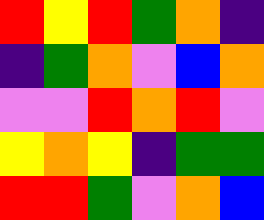[["red", "yellow", "red", "green", "orange", "indigo"], ["indigo", "green", "orange", "violet", "blue", "orange"], ["violet", "violet", "red", "orange", "red", "violet"], ["yellow", "orange", "yellow", "indigo", "green", "green"], ["red", "red", "green", "violet", "orange", "blue"]]